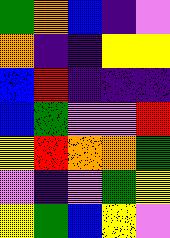[["green", "orange", "blue", "indigo", "violet"], ["orange", "indigo", "indigo", "yellow", "yellow"], ["blue", "red", "indigo", "indigo", "indigo"], ["blue", "green", "violet", "violet", "red"], ["yellow", "red", "orange", "orange", "green"], ["violet", "indigo", "violet", "green", "yellow"], ["yellow", "green", "blue", "yellow", "violet"]]